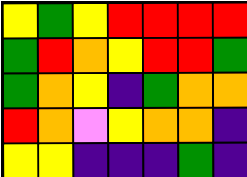[["yellow", "green", "yellow", "red", "red", "red", "red"], ["green", "red", "orange", "yellow", "red", "red", "green"], ["green", "orange", "yellow", "indigo", "green", "orange", "orange"], ["red", "orange", "violet", "yellow", "orange", "orange", "indigo"], ["yellow", "yellow", "indigo", "indigo", "indigo", "green", "indigo"]]